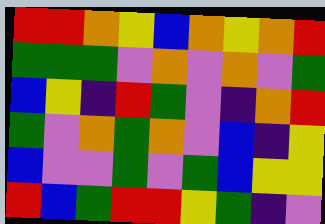[["red", "red", "orange", "yellow", "blue", "orange", "yellow", "orange", "red"], ["green", "green", "green", "violet", "orange", "violet", "orange", "violet", "green"], ["blue", "yellow", "indigo", "red", "green", "violet", "indigo", "orange", "red"], ["green", "violet", "orange", "green", "orange", "violet", "blue", "indigo", "yellow"], ["blue", "violet", "violet", "green", "violet", "green", "blue", "yellow", "yellow"], ["red", "blue", "green", "red", "red", "yellow", "green", "indigo", "violet"]]